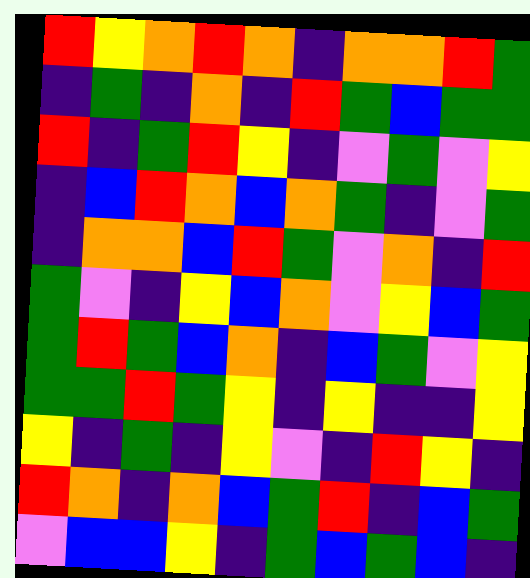[["red", "yellow", "orange", "red", "orange", "indigo", "orange", "orange", "red", "green"], ["indigo", "green", "indigo", "orange", "indigo", "red", "green", "blue", "green", "green"], ["red", "indigo", "green", "red", "yellow", "indigo", "violet", "green", "violet", "yellow"], ["indigo", "blue", "red", "orange", "blue", "orange", "green", "indigo", "violet", "green"], ["indigo", "orange", "orange", "blue", "red", "green", "violet", "orange", "indigo", "red"], ["green", "violet", "indigo", "yellow", "blue", "orange", "violet", "yellow", "blue", "green"], ["green", "red", "green", "blue", "orange", "indigo", "blue", "green", "violet", "yellow"], ["green", "green", "red", "green", "yellow", "indigo", "yellow", "indigo", "indigo", "yellow"], ["yellow", "indigo", "green", "indigo", "yellow", "violet", "indigo", "red", "yellow", "indigo"], ["red", "orange", "indigo", "orange", "blue", "green", "red", "indigo", "blue", "green"], ["violet", "blue", "blue", "yellow", "indigo", "green", "blue", "green", "blue", "indigo"]]